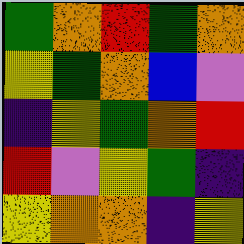[["green", "orange", "red", "green", "orange"], ["yellow", "green", "orange", "blue", "violet"], ["indigo", "yellow", "green", "orange", "red"], ["red", "violet", "yellow", "green", "indigo"], ["yellow", "orange", "orange", "indigo", "yellow"]]